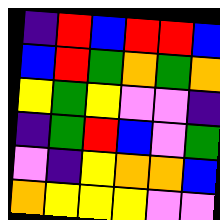[["indigo", "red", "blue", "red", "red", "blue"], ["blue", "red", "green", "orange", "green", "orange"], ["yellow", "green", "yellow", "violet", "violet", "indigo"], ["indigo", "green", "red", "blue", "violet", "green"], ["violet", "indigo", "yellow", "orange", "orange", "blue"], ["orange", "yellow", "yellow", "yellow", "violet", "violet"]]